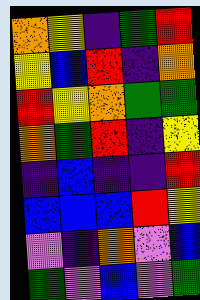[["orange", "yellow", "indigo", "green", "red"], ["yellow", "blue", "red", "indigo", "orange"], ["red", "yellow", "orange", "green", "green"], ["orange", "green", "red", "indigo", "yellow"], ["indigo", "blue", "indigo", "indigo", "red"], ["blue", "blue", "blue", "red", "yellow"], ["violet", "indigo", "orange", "violet", "blue"], ["green", "violet", "blue", "violet", "green"]]